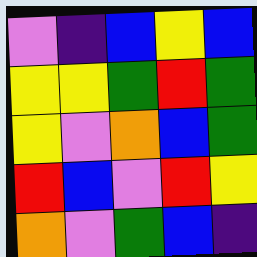[["violet", "indigo", "blue", "yellow", "blue"], ["yellow", "yellow", "green", "red", "green"], ["yellow", "violet", "orange", "blue", "green"], ["red", "blue", "violet", "red", "yellow"], ["orange", "violet", "green", "blue", "indigo"]]